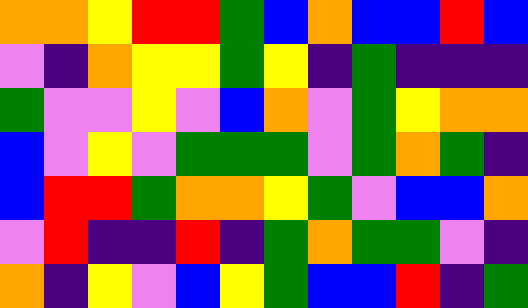[["orange", "orange", "yellow", "red", "red", "green", "blue", "orange", "blue", "blue", "red", "blue"], ["violet", "indigo", "orange", "yellow", "yellow", "green", "yellow", "indigo", "green", "indigo", "indigo", "indigo"], ["green", "violet", "violet", "yellow", "violet", "blue", "orange", "violet", "green", "yellow", "orange", "orange"], ["blue", "violet", "yellow", "violet", "green", "green", "green", "violet", "green", "orange", "green", "indigo"], ["blue", "red", "red", "green", "orange", "orange", "yellow", "green", "violet", "blue", "blue", "orange"], ["violet", "red", "indigo", "indigo", "red", "indigo", "green", "orange", "green", "green", "violet", "indigo"], ["orange", "indigo", "yellow", "violet", "blue", "yellow", "green", "blue", "blue", "red", "indigo", "green"]]